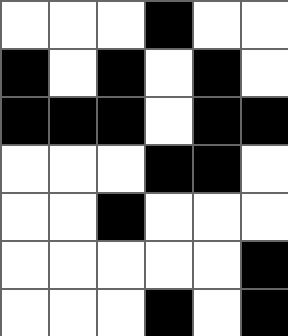[["white", "white", "white", "black", "white", "white"], ["black", "white", "black", "white", "black", "white"], ["black", "black", "black", "white", "black", "black"], ["white", "white", "white", "black", "black", "white"], ["white", "white", "black", "white", "white", "white"], ["white", "white", "white", "white", "white", "black"], ["white", "white", "white", "black", "white", "black"]]